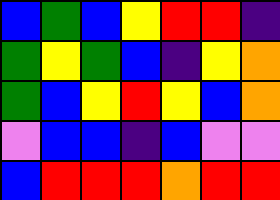[["blue", "green", "blue", "yellow", "red", "red", "indigo"], ["green", "yellow", "green", "blue", "indigo", "yellow", "orange"], ["green", "blue", "yellow", "red", "yellow", "blue", "orange"], ["violet", "blue", "blue", "indigo", "blue", "violet", "violet"], ["blue", "red", "red", "red", "orange", "red", "red"]]